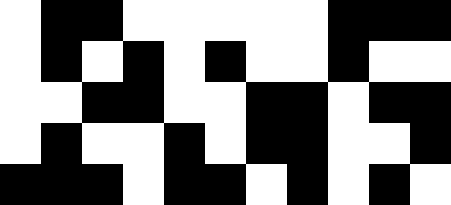[["white", "black", "black", "white", "white", "white", "white", "white", "black", "black", "black"], ["white", "black", "white", "black", "white", "black", "white", "white", "black", "white", "white"], ["white", "white", "black", "black", "white", "white", "black", "black", "white", "black", "black"], ["white", "black", "white", "white", "black", "white", "black", "black", "white", "white", "black"], ["black", "black", "black", "white", "black", "black", "white", "black", "white", "black", "white"]]